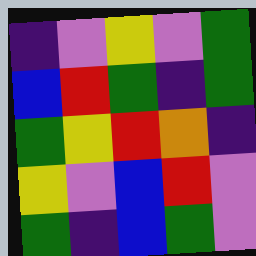[["indigo", "violet", "yellow", "violet", "green"], ["blue", "red", "green", "indigo", "green"], ["green", "yellow", "red", "orange", "indigo"], ["yellow", "violet", "blue", "red", "violet"], ["green", "indigo", "blue", "green", "violet"]]